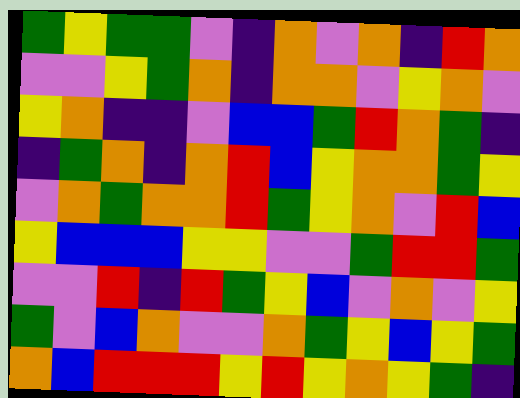[["green", "yellow", "green", "green", "violet", "indigo", "orange", "violet", "orange", "indigo", "red", "orange"], ["violet", "violet", "yellow", "green", "orange", "indigo", "orange", "orange", "violet", "yellow", "orange", "violet"], ["yellow", "orange", "indigo", "indigo", "violet", "blue", "blue", "green", "red", "orange", "green", "indigo"], ["indigo", "green", "orange", "indigo", "orange", "red", "blue", "yellow", "orange", "orange", "green", "yellow"], ["violet", "orange", "green", "orange", "orange", "red", "green", "yellow", "orange", "violet", "red", "blue"], ["yellow", "blue", "blue", "blue", "yellow", "yellow", "violet", "violet", "green", "red", "red", "green"], ["violet", "violet", "red", "indigo", "red", "green", "yellow", "blue", "violet", "orange", "violet", "yellow"], ["green", "violet", "blue", "orange", "violet", "violet", "orange", "green", "yellow", "blue", "yellow", "green"], ["orange", "blue", "red", "red", "red", "yellow", "red", "yellow", "orange", "yellow", "green", "indigo"]]